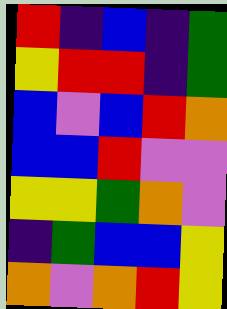[["red", "indigo", "blue", "indigo", "green"], ["yellow", "red", "red", "indigo", "green"], ["blue", "violet", "blue", "red", "orange"], ["blue", "blue", "red", "violet", "violet"], ["yellow", "yellow", "green", "orange", "violet"], ["indigo", "green", "blue", "blue", "yellow"], ["orange", "violet", "orange", "red", "yellow"]]